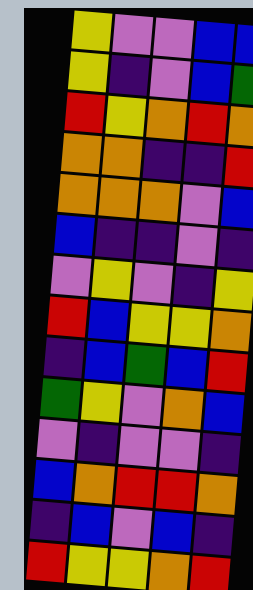[["yellow", "violet", "violet", "blue", "blue"], ["yellow", "indigo", "violet", "blue", "green"], ["red", "yellow", "orange", "red", "orange"], ["orange", "orange", "indigo", "indigo", "red"], ["orange", "orange", "orange", "violet", "blue"], ["blue", "indigo", "indigo", "violet", "indigo"], ["violet", "yellow", "violet", "indigo", "yellow"], ["red", "blue", "yellow", "yellow", "orange"], ["indigo", "blue", "green", "blue", "red"], ["green", "yellow", "violet", "orange", "blue"], ["violet", "indigo", "violet", "violet", "indigo"], ["blue", "orange", "red", "red", "orange"], ["indigo", "blue", "violet", "blue", "indigo"], ["red", "yellow", "yellow", "orange", "red"]]